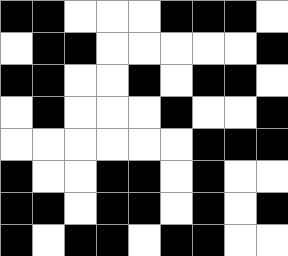[["black", "black", "white", "white", "white", "black", "black", "black", "white"], ["white", "black", "black", "white", "white", "white", "white", "white", "black"], ["black", "black", "white", "white", "black", "white", "black", "black", "white"], ["white", "black", "white", "white", "white", "black", "white", "white", "black"], ["white", "white", "white", "white", "white", "white", "black", "black", "black"], ["black", "white", "white", "black", "black", "white", "black", "white", "white"], ["black", "black", "white", "black", "black", "white", "black", "white", "black"], ["black", "white", "black", "black", "white", "black", "black", "white", "white"]]